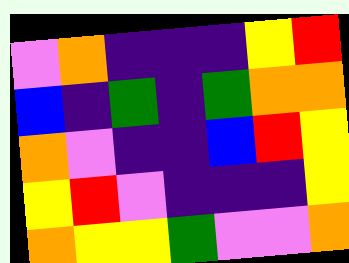[["violet", "orange", "indigo", "indigo", "indigo", "yellow", "red"], ["blue", "indigo", "green", "indigo", "green", "orange", "orange"], ["orange", "violet", "indigo", "indigo", "blue", "red", "yellow"], ["yellow", "red", "violet", "indigo", "indigo", "indigo", "yellow"], ["orange", "yellow", "yellow", "green", "violet", "violet", "orange"]]